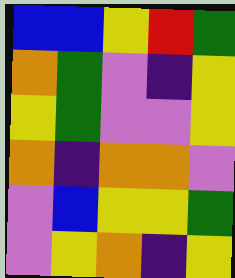[["blue", "blue", "yellow", "red", "green"], ["orange", "green", "violet", "indigo", "yellow"], ["yellow", "green", "violet", "violet", "yellow"], ["orange", "indigo", "orange", "orange", "violet"], ["violet", "blue", "yellow", "yellow", "green"], ["violet", "yellow", "orange", "indigo", "yellow"]]